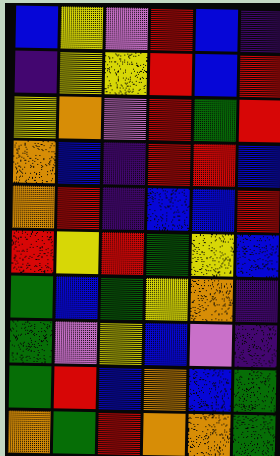[["blue", "yellow", "violet", "red", "blue", "indigo"], ["indigo", "yellow", "yellow", "red", "blue", "red"], ["yellow", "orange", "violet", "red", "green", "red"], ["orange", "blue", "indigo", "red", "red", "blue"], ["orange", "red", "indigo", "blue", "blue", "red"], ["red", "yellow", "red", "green", "yellow", "blue"], ["green", "blue", "green", "yellow", "orange", "indigo"], ["green", "violet", "yellow", "blue", "violet", "indigo"], ["green", "red", "blue", "orange", "blue", "green"], ["orange", "green", "red", "orange", "orange", "green"]]